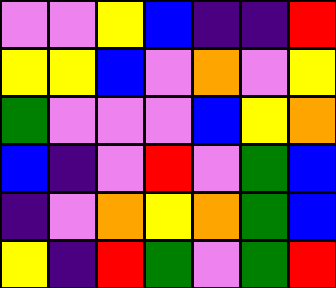[["violet", "violet", "yellow", "blue", "indigo", "indigo", "red"], ["yellow", "yellow", "blue", "violet", "orange", "violet", "yellow"], ["green", "violet", "violet", "violet", "blue", "yellow", "orange"], ["blue", "indigo", "violet", "red", "violet", "green", "blue"], ["indigo", "violet", "orange", "yellow", "orange", "green", "blue"], ["yellow", "indigo", "red", "green", "violet", "green", "red"]]